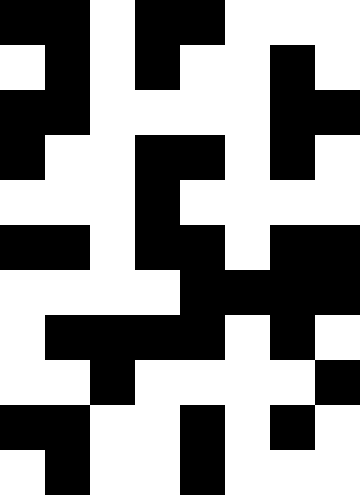[["black", "black", "white", "black", "black", "white", "white", "white"], ["white", "black", "white", "black", "white", "white", "black", "white"], ["black", "black", "white", "white", "white", "white", "black", "black"], ["black", "white", "white", "black", "black", "white", "black", "white"], ["white", "white", "white", "black", "white", "white", "white", "white"], ["black", "black", "white", "black", "black", "white", "black", "black"], ["white", "white", "white", "white", "black", "black", "black", "black"], ["white", "black", "black", "black", "black", "white", "black", "white"], ["white", "white", "black", "white", "white", "white", "white", "black"], ["black", "black", "white", "white", "black", "white", "black", "white"], ["white", "black", "white", "white", "black", "white", "white", "white"]]